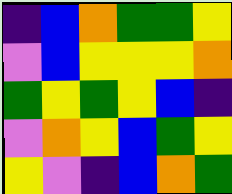[["indigo", "blue", "orange", "green", "green", "yellow"], ["violet", "blue", "yellow", "yellow", "yellow", "orange"], ["green", "yellow", "green", "yellow", "blue", "indigo"], ["violet", "orange", "yellow", "blue", "green", "yellow"], ["yellow", "violet", "indigo", "blue", "orange", "green"]]